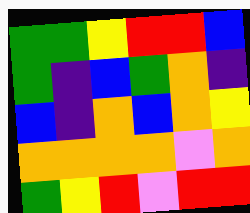[["green", "green", "yellow", "red", "red", "blue"], ["green", "indigo", "blue", "green", "orange", "indigo"], ["blue", "indigo", "orange", "blue", "orange", "yellow"], ["orange", "orange", "orange", "orange", "violet", "orange"], ["green", "yellow", "red", "violet", "red", "red"]]